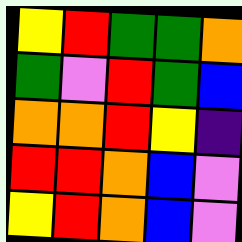[["yellow", "red", "green", "green", "orange"], ["green", "violet", "red", "green", "blue"], ["orange", "orange", "red", "yellow", "indigo"], ["red", "red", "orange", "blue", "violet"], ["yellow", "red", "orange", "blue", "violet"]]